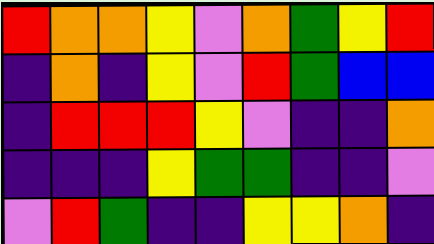[["red", "orange", "orange", "yellow", "violet", "orange", "green", "yellow", "red"], ["indigo", "orange", "indigo", "yellow", "violet", "red", "green", "blue", "blue"], ["indigo", "red", "red", "red", "yellow", "violet", "indigo", "indigo", "orange"], ["indigo", "indigo", "indigo", "yellow", "green", "green", "indigo", "indigo", "violet"], ["violet", "red", "green", "indigo", "indigo", "yellow", "yellow", "orange", "indigo"]]